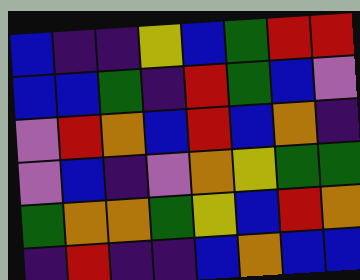[["blue", "indigo", "indigo", "yellow", "blue", "green", "red", "red"], ["blue", "blue", "green", "indigo", "red", "green", "blue", "violet"], ["violet", "red", "orange", "blue", "red", "blue", "orange", "indigo"], ["violet", "blue", "indigo", "violet", "orange", "yellow", "green", "green"], ["green", "orange", "orange", "green", "yellow", "blue", "red", "orange"], ["indigo", "red", "indigo", "indigo", "blue", "orange", "blue", "blue"]]